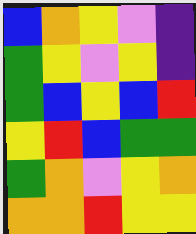[["blue", "orange", "yellow", "violet", "indigo"], ["green", "yellow", "violet", "yellow", "indigo"], ["green", "blue", "yellow", "blue", "red"], ["yellow", "red", "blue", "green", "green"], ["green", "orange", "violet", "yellow", "orange"], ["orange", "orange", "red", "yellow", "yellow"]]